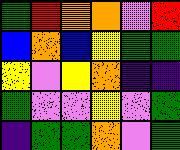[["green", "red", "orange", "orange", "violet", "red"], ["blue", "orange", "blue", "yellow", "green", "green"], ["yellow", "violet", "yellow", "orange", "indigo", "indigo"], ["green", "violet", "violet", "yellow", "violet", "green"], ["indigo", "green", "green", "orange", "violet", "green"]]